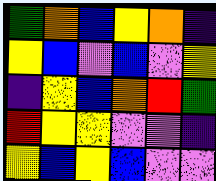[["green", "orange", "blue", "yellow", "orange", "indigo"], ["yellow", "blue", "violet", "blue", "violet", "yellow"], ["indigo", "yellow", "blue", "orange", "red", "green"], ["red", "yellow", "yellow", "violet", "violet", "indigo"], ["yellow", "blue", "yellow", "blue", "violet", "violet"]]